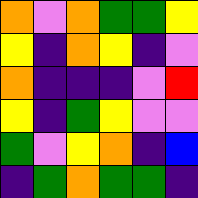[["orange", "violet", "orange", "green", "green", "yellow"], ["yellow", "indigo", "orange", "yellow", "indigo", "violet"], ["orange", "indigo", "indigo", "indigo", "violet", "red"], ["yellow", "indigo", "green", "yellow", "violet", "violet"], ["green", "violet", "yellow", "orange", "indigo", "blue"], ["indigo", "green", "orange", "green", "green", "indigo"]]